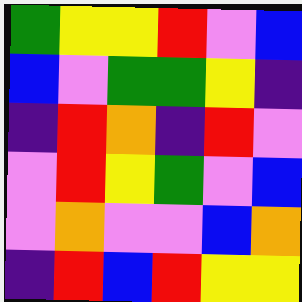[["green", "yellow", "yellow", "red", "violet", "blue"], ["blue", "violet", "green", "green", "yellow", "indigo"], ["indigo", "red", "orange", "indigo", "red", "violet"], ["violet", "red", "yellow", "green", "violet", "blue"], ["violet", "orange", "violet", "violet", "blue", "orange"], ["indigo", "red", "blue", "red", "yellow", "yellow"]]